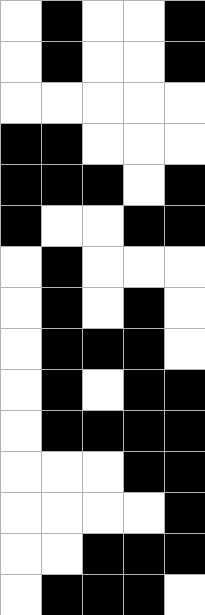[["white", "black", "white", "white", "black"], ["white", "black", "white", "white", "black"], ["white", "white", "white", "white", "white"], ["black", "black", "white", "white", "white"], ["black", "black", "black", "white", "black"], ["black", "white", "white", "black", "black"], ["white", "black", "white", "white", "white"], ["white", "black", "white", "black", "white"], ["white", "black", "black", "black", "white"], ["white", "black", "white", "black", "black"], ["white", "black", "black", "black", "black"], ["white", "white", "white", "black", "black"], ["white", "white", "white", "white", "black"], ["white", "white", "black", "black", "black"], ["white", "black", "black", "black", "white"]]